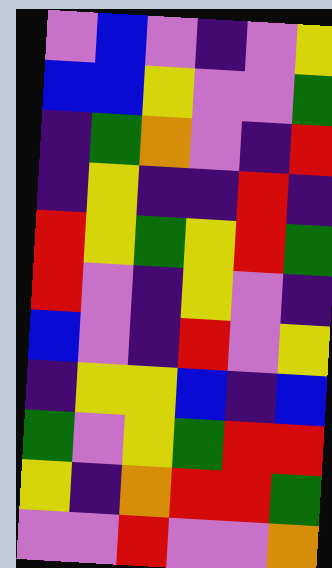[["violet", "blue", "violet", "indigo", "violet", "yellow"], ["blue", "blue", "yellow", "violet", "violet", "green"], ["indigo", "green", "orange", "violet", "indigo", "red"], ["indigo", "yellow", "indigo", "indigo", "red", "indigo"], ["red", "yellow", "green", "yellow", "red", "green"], ["red", "violet", "indigo", "yellow", "violet", "indigo"], ["blue", "violet", "indigo", "red", "violet", "yellow"], ["indigo", "yellow", "yellow", "blue", "indigo", "blue"], ["green", "violet", "yellow", "green", "red", "red"], ["yellow", "indigo", "orange", "red", "red", "green"], ["violet", "violet", "red", "violet", "violet", "orange"]]